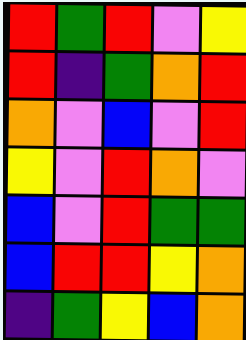[["red", "green", "red", "violet", "yellow"], ["red", "indigo", "green", "orange", "red"], ["orange", "violet", "blue", "violet", "red"], ["yellow", "violet", "red", "orange", "violet"], ["blue", "violet", "red", "green", "green"], ["blue", "red", "red", "yellow", "orange"], ["indigo", "green", "yellow", "blue", "orange"]]